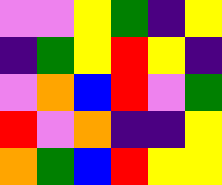[["violet", "violet", "yellow", "green", "indigo", "yellow"], ["indigo", "green", "yellow", "red", "yellow", "indigo"], ["violet", "orange", "blue", "red", "violet", "green"], ["red", "violet", "orange", "indigo", "indigo", "yellow"], ["orange", "green", "blue", "red", "yellow", "yellow"]]